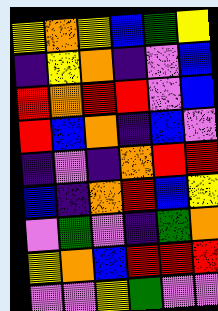[["yellow", "orange", "yellow", "blue", "green", "yellow"], ["indigo", "yellow", "orange", "indigo", "violet", "blue"], ["red", "orange", "red", "red", "violet", "blue"], ["red", "blue", "orange", "indigo", "blue", "violet"], ["indigo", "violet", "indigo", "orange", "red", "red"], ["blue", "indigo", "orange", "red", "blue", "yellow"], ["violet", "green", "violet", "indigo", "green", "orange"], ["yellow", "orange", "blue", "red", "red", "red"], ["violet", "violet", "yellow", "green", "violet", "violet"]]